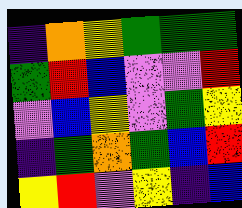[["indigo", "orange", "yellow", "green", "green", "green"], ["green", "red", "blue", "violet", "violet", "red"], ["violet", "blue", "yellow", "violet", "green", "yellow"], ["indigo", "green", "orange", "green", "blue", "red"], ["yellow", "red", "violet", "yellow", "indigo", "blue"]]